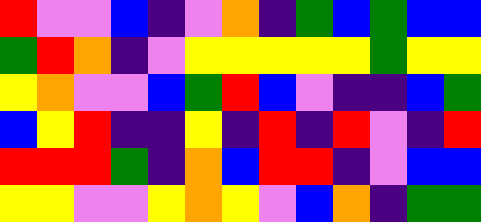[["red", "violet", "violet", "blue", "indigo", "violet", "orange", "indigo", "green", "blue", "green", "blue", "blue"], ["green", "red", "orange", "indigo", "violet", "yellow", "yellow", "yellow", "yellow", "yellow", "green", "yellow", "yellow"], ["yellow", "orange", "violet", "violet", "blue", "green", "red", "blue", "violet", "indigo", "indigo", "blue", "green"], ["blue", "yellow", "red", "indigo", "indigo", "yellow", "indigo", "red", "indigo", "red", "violet", "indigo", "red"], ["red", "red", "red", "green", "indigo", "orange", "blue", "red", "red", "indigo", "violet", "blue", "blue"], ["yellow", "yellow", "violet", "violet", "yellow", "orange", "yellow", "violet", "blue", "orange", "indigo", "green", "green"]]